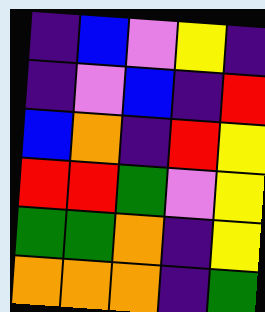[["indigo", "blue", "violet", "yellow", "indigo"], ["indigo", "violet", "blue", "indigo", "red"], ["blue", "orange", "indigo", "red", "yellow"], ["red", "red", "green", "violet", "yellow"], ["green", "green", "orange", "indigo", "yellow"], ["orange", "orange", "orange", "indigo", "green"]]